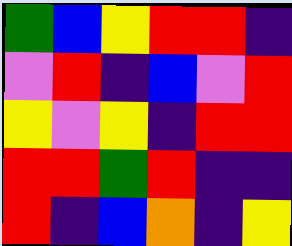[["green", "blue", "yellow", "red", "red", "indigo"], ["violet", "red", "indigo", "blue", "violet", "red"], ["yellow", "violet", "yellow", "indigo", "red", "red"], ["red", "red", "green", "red", "indigo", "indigo"], ["red", "indigo", "blue", "orange", "indigo", "yellow"]]